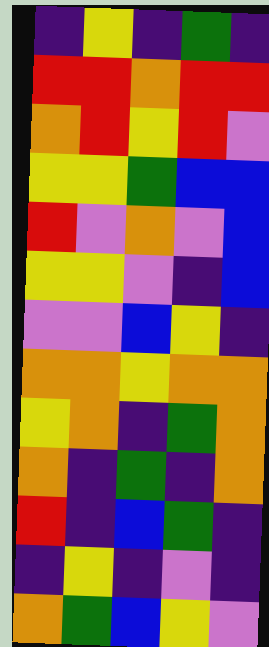[["indigo", "yellow", "indigo", "green", "indigo"], ["red", "red", "orange", "red", "red"], ["orange", "red", "yellow", "red", "violet"], ["yellow", "yellow", "green", "blue", "blue"], ["red", "violet", "orange", "violet", "blue"], ["yellow", "yellow", "violet", "indigo", "blue"], ["violet", "violet", "blue", "yellow", "indigo"], ["orange", "orange", "yellow", "orange", "orange"], ["yellow", "orange", "indigo", "green", "orange"], ["orange", "indigo", "green", "indigo", "orange"], ["red", "indigo", "blue", "green", "indigo"], ["indigo", "yellow", "indigo", "violet", "indigo"], ["orange", "green", "blue", "yellow", "violet"]]